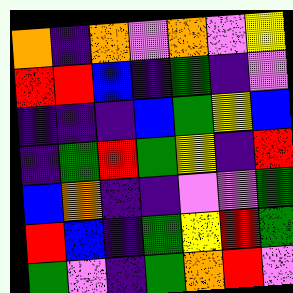[["orange", "indigo", "orange", "violet", "orange", "violet", "yellow"], ["red", "red", "blue", "indigo", "green", "indigo", "violet"], ["indigo", "indigo", "indigo", "blue", "green", "yellow", "blue"], ["indigo", "green", "red", "green", "yellow", "indigo", "red"], ["blue", "orange", "indigo", "indigo", "violet", "violet", "green"], ["red", "blue", "indigo", "green", "yellow", "red", "green"], ["green", "violet", "indigo", "green", "orange", "red", "violet"]]